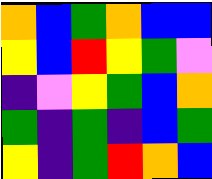[["orange", "blue", "green", "orange", "blue", "blue"], ["yellow", "blue", "red", "yellow", "green", "violet"], ["indigo", "violet", "yellow", "green", "blue", "orange"], ["green", "indigo", "green", "indigo", "blue", "green"], ["yellow", "indigo", "green", "red", "orange", "blue"]]